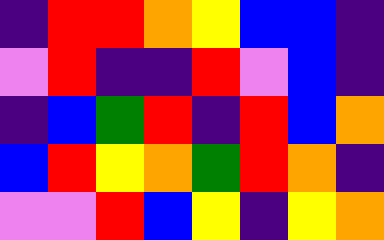[["indigo", "red", "red", "orange", "yellow", "blue", "blue", "indigo"], ["violet", "red", "indigo", "indigo", "red", "violet", "blue", "indigo"], ["indigo", "blue", "green", "red", "indigo", "red", "blue", "orange"], ["blue", "red", "yellow", "orange", "green", "red", "orange", "indigo"], ["violet", "violet", "red", "blue", "yellow", "indigo", "yellow", "orange"]]